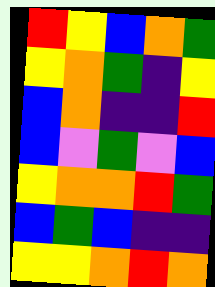[["red", "yellow", "blue", "orange", "green"], ["yellow", "orange", "green", "indigo", "yellow"], ["blue", "orange", "indigo", "indigo", "red"], ["blue", "violet", "green", "violet", "blue"], ["yellow", "orange", "orange", "red", "green"], ["blue", "green", "blue", "indigo", "indigo"], ["yellow", "yellow", "orange", "red", "orange"]]